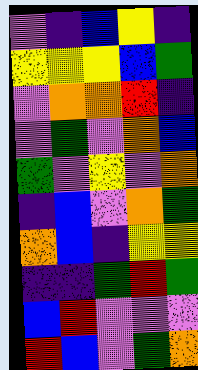[["violet", "indigo", "blue", "yellow", "indigo"], ["yellow", "yellow", "yellow", "blue", "green"], ["violet", "orange", "orange", "red", "indigo"], ["violet", "green", "violet", "orange", "blue"], ["green", "violet", "yellow", "violet", "orange"], ["indigo", "blue", "violet", "orange", "green"], ["orange", "blue", "indigo", "yellow", "yellow"], ["indigo", "indigo", "green", "red", "green"], ["blue", "red", "violet", "violet", "violet"], ["red", "blue", "violet", "green", "orange"]]